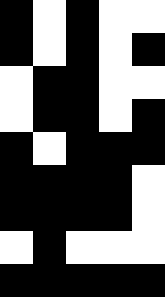[["black", "white", "black", "white", "white"], ["black", "white", "black", "white", "black"], ["white", "black", "black", "white", "white"], ["white", "black", "black", "white", "black"], ["black", "white", "black", "black", "black"], ["black", "black", "black", "black", "white"], ["black", "black", "black", "black", "white"], ["white", "black", "white", "white", "white"], ["black", "black", "black", "black", "black"]]